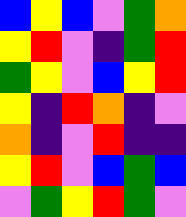[["blue", "yellow", "blue", "violet", "green", "orange"], ["yellow", "red", "violet", "indigo", "green", "red"], ["green", "yellow", "violet", "blue", "yellow", "red"], ["yellow", "indigo", "red", "orange", "indigo", "violet"], ["orange", "indigo", "violet", "red", "indigo", "indigo"], ["yellow", "red", "violet", "blue", "green", "blue"], ["violet", "green", "yellow", "red", "green", "violet"]]